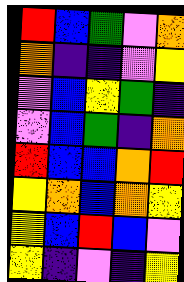[["red", "blue", "green", "violet", "orange"], ["orange", "indigo", "indigo", "violet", "yellow"], ["violet", "blue", "yellow", "green", "indigo"], ["violet", "blue", "green", "indigo", "orange"], ["red", "blue", "blue", "orange", "red"], ["yellow", "orange", "blue", "orange", "yellow"], ["yellow", "blue", "red", "blue", "violet"], ["yellow", "indigo", "violet", "indigo", "yellow"]]